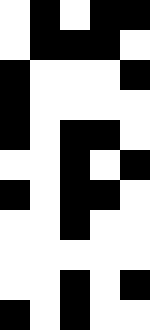[["white", "black", "white", "black", "black"], ["white", "black", "black", "black", "white"], ["black", "white", "white", "white", "black"], ["black", "white", "white", "white", "white"], ["black", "white", "black", "black", "white"], ["white", "white", "black", "white", "black"], ["black", "white", "black", "black", "white"], ["white", "white", "black", "white", "white"], ["white", "white", "white", "white", "white"], ["white", "white", "black", "white", "black"], ["black", "white", "black", "white", "white"]]